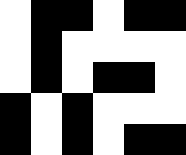[["white", "black", "black", "white", "black", "black"], ["white", "black", "white", "white", "white", "white"], ["white", "black", "white", "black", "black", "white"], ["black", "white", "black", "white", "white", "white"], ["black", "white", "black", "white", "black", "black"]]